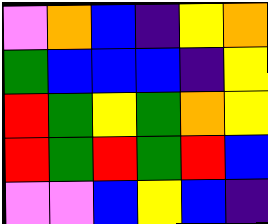[["violet", "orange", "blue", "indigo", "yellow", "orange"], ["green", "blue", "blue", "blue", "indigo", "yellow"], ["red", "green", "yellow", "green", "orange", "yellow"], ["red", "green", "red", "green", "red", "blue"], ["violet", "violet", "blue", "yellow", "blue", "indigo"]]